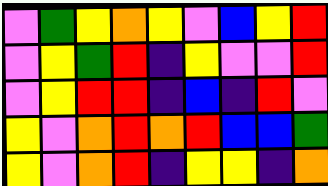[["violet", "green", "yellow", "orange", "yellow", "violet", "blue", "yellow", "red"], ["violet", "yellow", "green", "red", "indigo", "yellow", "violet", "violet", "red"], ["violet", "yellow", "red", "red", "indigo", "blue", "indigo", "red", "violet"], ["yellow", "violet", "orange", "red", "orange", "red", "blue", "blue", "green"], ["yellow", "violet", "orange", "red", "indigo", "yellow", "yellow", "indigo", "orange"]]